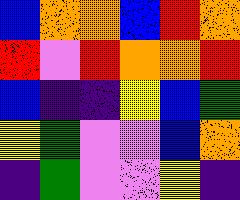[["blue", "orange", "orange", "blue", "red", "orange"], ["red", "violet", "red", "orange", "orange", "red"], ["blue", "indigo", "indigo", "yellow", "blue", "green"], ["yellow", "green", "violet", "violet", "blue", "orange"], ["indigo", "green", "violet", "violet", "yellow", "indigo"]]